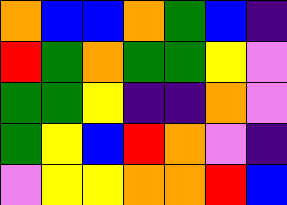[["orange", "blue", "blue", "orange", "green", "blue", "indigo"], ["red", "green", "orange", "green", "green", "yellow", "violet"], ["green", "green", "yellow", "indigo", "indigo", "orange", "violet"], ["green", "yellow", "blue", "red", "orange", "violet", "indigo"], ["violet", "yellow", "yellow", "orange", "orange", "red", "blue"]]